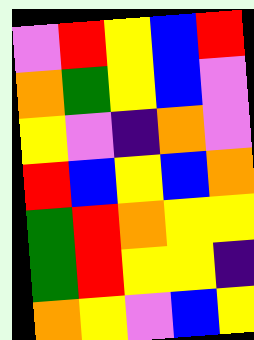[["violet", "red", "yellow", "blue", "red"], ["orange", "green", "yellow", "blue", "violet"], ["yellow", "violet", "indigo", "orange", "violet"], ["red", "blue", "yellow", "blue", "orange"], ["green", "red", "orange", "yellow", "yellow"], ["green", "red", "yellow", "yellow", "indigo"], ["orange", "yellow", "violet", "blue", "yellow"]]